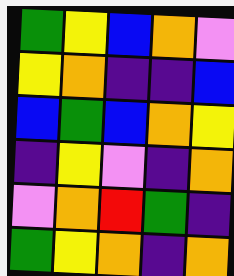[["green", "yellow", "blue", "orange", "violet"], ["yellow", "orange", "indigo", "indigo", "blue"], ["blue", "green", "blue", "orange", "yellow"], ["indigo", "yellow", "violet", "indigo", "orange"], ["violet", "orange", "red", "green", "indigo"], ["green", "yellow", "orange", "indigo", "orange"]]